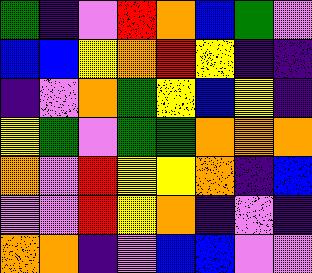[["green", "indigo", "violet", "red", "orange", "blue", "green", "violet"], ["blue", "blue", "yellow", "orange", "red", "yellow", "indigo", "indigo"], ["indigo", "violet", "orange", "green", "yellow", "blue", "yellow", "indigo"], ["yellow", "green", "violet", "green", "green", "orange", "orange", "orange"], ["orange", "violet", "red", "yellow", "yellow", "orange", "indigo", "blue"], ["violet", "violet", "red", "yellow", "orange", "indigo", "violet", "indigo"], ["orange", "orange", "indigo", "violet", "blue", "blue", "violet", "violet"]]